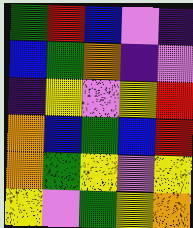[["green", "red", "blue", "violet", "indigo"], ["blue", "green", "orange", "indigo", "violet"], ["indigo", "yellow", "violet", "yellow", "red"], ["orange", "blue", "green", "blue", "red"], ["orange", "green", "yellow", "violet", "yellow"], ["yellow", "violet", "green", "yellow", "orange"]]